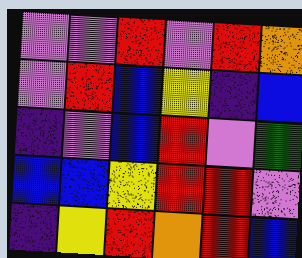[["violet", "violet", "red", "violet", "red", "orange"], ["violet", "red", "blue", "yellow", "indigo", "blue"], ["indigo", "violet", "blue", "red", "violet", "green"], ["blue", "blue", "yellow", "red", "red", "violet"], ["indigo", "yellow", "red", "orange", "red", "blue"]]